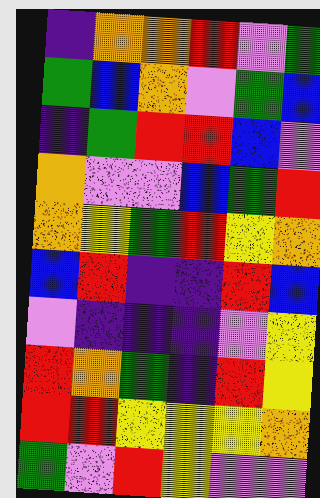[["indigo", "orange", "orange", "red", "violet", "green"], ["green", "blue", "orange", "violet", "green", "blue"], ["indigo", "green", "red", "red", "blue", "violet"], ["orange", "violet", "violet", "blue", "green", "red"], ["orange", "yellow", "green", "red", "yellow", "orange"], ["blue", "red", "indigo", "indigo", "red", "blue"], ["violet", "indigo", "indigo", "indigo", "violet", "yellow"], ["red", "orange", "green", "indigo", "red", "yellow"], ["red", "red", "yellow", "yellow", "yellow", "orange"], ["green", "violet", "red", "yellow", "violet", "violet"]]